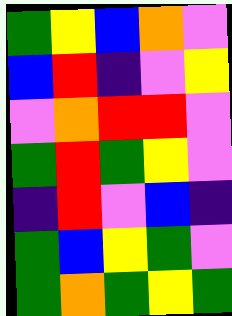[["green", "yellow", "blue", "orange", "violet"], ["blue", "red", "indigo", "violet", "yellow"], ["violet", "orange", "red", "red", "violet"], ["green", "red", "green", "yellow", "violet"], ["indigo", "red", "violet", "blue", "indigo"], ["green", "blue", "yellow", "green", "violet"], ["green", "orange", "green", "yellow", "green"]]